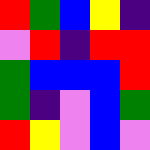[["red", "green", "blue", "yellow", "indigo"], ["violet", "red", "indigo", "red", "red"], ["green", "blue", "blue", "blue", "red"], ["green", "indigo", "violet", "blue", "green"], ["red", "yellow", "violet", "blue", "violet"]]